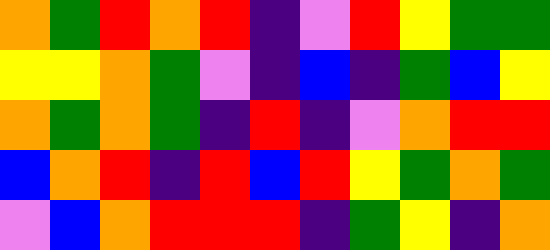[["orange", "green", "red", "orange", "red", "indigo", "violet", "red", "yellow", "green", "green"], ["yellow", "yellow", "orange", "green", "violet", "indigo", "blue", "indigo", "green", "blue", "yellow"], ["orange", "green", "orange", "green", "indigo", "red", "indigo", "violet", "orange", "red", "red"], ["blue", "orange", "red", "indigo", "red", "blue", "red", "yellow", "green", "orange", "green"], ["violet", "blue", "orange", "red", "red", "red", "indigo", "green", "yellow", "indigo", "orange"]]